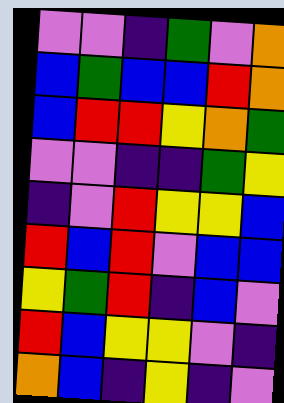[["violet", "violet", "indigo", "green", "violet", "orange"], ["blue", "green", "blue", "blue", "red", "orange"], ["blue", "red", "red", "yellow", "orange", "green"], ["violet", "violet", "indigo", "indigo", "green", "yellow"], ["indigo", "violet", "red", "yellow", "yellow", "blue"], ["red", "blue", "red", "violet", "blue", "blue"], ["yellow", "green", "red", "indigo", "blue", "violet"], ["red", "blue", "yellow", "yellow", "violet", "indigo"], ["orange", "blue", "indigo", "yellow", "indigo", "violet"]]